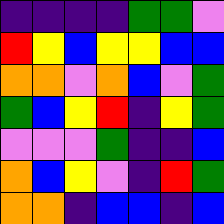[["indigo", "indigo", "indigo", "indigo", "green", "green", "violet"], ["red", "yellow", "blue", "yellow", "yellow", "blue", "blue"], ["orange", "orange", "violet", "orange", "blue", "violet", "green"], ["green", "blue", "yellow", "red", "indigo", "yellow", "green"], ["violet", "violet", "violet", "green", "indigo", "indigo", "blue"], ["orange", "blue", "yellow", "violet", "indigo", "red", "green"], ["orange", "orange", "indigo", "blue", "blue", "indigo", "blue"]]